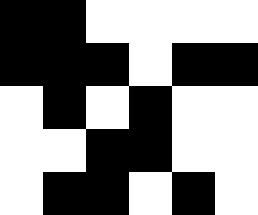[["black", "black", "white", "white", "white", "white"], ["black", "black", "black", "white", "black", "black"], ["white", "black", "white", "black", "white", "white"], ["white", "white", "black", "black", "white", "white"], ["white", "black", "black", "white", "black", "white"]]